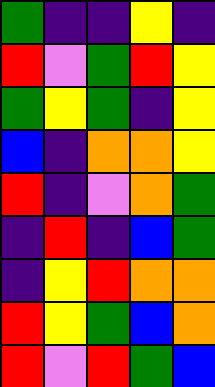[["green", "indigo", "indigo", "yellow", "indigo"], ["red", "violet", "green", "red", "yellow"], ["green", "yellow", "green", "indigo", "yellow"], ["blue", "indigo", "orange", "orange", "yellow"], ["red", "indigo", "violet", "orange", "green"], ["indigo", "red", "indigo", "blue", "green"], ["indigo", "yellow", "red", "orange", "orange"], ["red", "yellow", "green", "blue", "orange"], ["red", "violet", "red", "green", "blue"]]